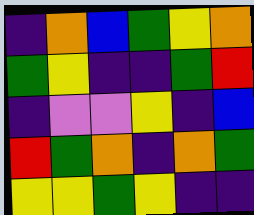[["indigo", "orange", "blue", "green", "yellow", "orange"], ["green", "yellow", "indigo", "indigo", "green", "red"], ["indigo", "violet", "violet", "yellow", "indigo", "blue"], ["red", "green", "orange", "indigo", "orange", "green"], ["yellow", "yellow", "green", "yellow", "indigo", "indigo"]]